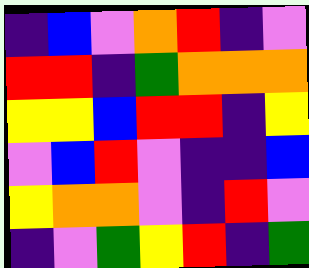[["indigo", "blue", "violet", "orange", "red", "indigo", "violet"], ["red", "red", "indigo", "green", "orange", "orange", "orange"], ["yellow", "yellow", "blue", "red", "red", "indigo", "yellow"], ["violet", "blue", "red", "violet", "indigo", "indigo", "blue"], ["yellow", "orange", "orange", "violet", "indigo", "red", "violet"], ["indigo", "violet", "green", "yellow", "red", "indigo", "green"]]